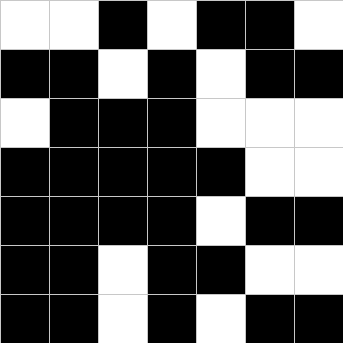[["white", "white", "black", "white", "black", "black", "white"], ["black", "black", "white", "black", "white", "black", "black"], ["white", "black", "black", "black", "white", "white", "white"], ["black", "black", "black", "black", "black", "white", "white"], ["black", "black", "black", "black", "white", "black", "black"], ["black", "black", "white", "black", "black", "white", "white"], ["black", "black", "white", "black", "white", "black", "black"]]